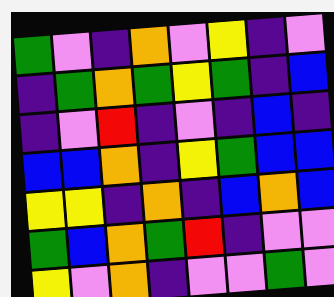[["green", "violet", "indigo", "orange", "violet", "yellow", "indigo", "violet"], ["indigo", "green", "orange", "green", "yellow", "green", "indigo", "blue"], ["indigo", "violet", "red", "indigo", "violet", "indigo", "blue", "indigo"], ["blue", "blue", "orange", "indigo", "yellow", "green", "blue", "blue"], ["yellow", "yellow", "indigo", "orange", "indigo", "blue", "orange", "blue"], ["green", "blue", "orange", "green", "red", "indigo", "violet", "violet"], ["yellow", "violet", "orange", "indigo", "violet", "violet", "green", "violet"]]